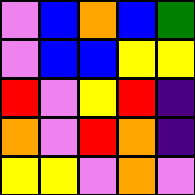[["violet", "blue", "orange", "blue", "green"], ["violet", "blue", "blue", "yellow", "yellow"], ["red", "violet", "yellow", "red", "indigo"], ["orange", "violet", "red", "orange", "indigo"], ["yellow", "yellow", "violet", "orange", "violet"]]